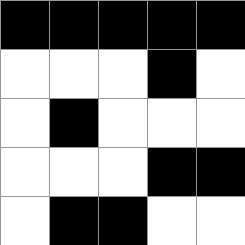[["black", "black", "black", "black", "black"], ["white", "white", "white", "black", "white"], ["white", "black", "white", "white", "white"], ["white", "white", "white", "black", "black"], ["white", "black", "black", "white", "white"]]